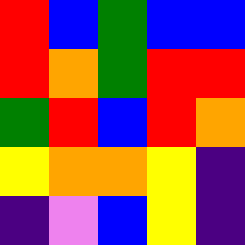[["red", "blue", "green", "blue", "blue"], ["red", "orange", "green", "red", "red"], ["green", "red", "blue", "red", "orange"], ["yellow", "orange", "orange", "yellow", "indigo"], ["indigo", "violet", "blue", "yellow", "indigo"]]